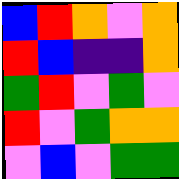[["blue", "red", "orange", "violet", "orange"], ["red", "blue", "indigo", "indigo", "orange"], ["green", "red", "violet", "green", "violet"], ["red", "violet", "green", "orange", "orange"], ["violet", "blue", "violet", "green", "green"]]